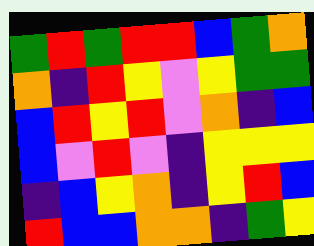[["green", "red", "green", "red", "red", "blue", "green", "orange"], ["orange", "indigo", "red", "yellow", "violet", "yellow", "green", "green"], ["blue", "red", "yellow", "red", "violet", "orange", "indigo", "blue"], ["blue", "violet", "red", "violet", "indigo", "yellow", "yellow", "yellow"], ["indigo", "blue", "yellow", "orange", "indigo", "yellow", "red", "blue"], ["red", "blue", "blue", "orange", "orange", "indigo", "green", "yellow"]]